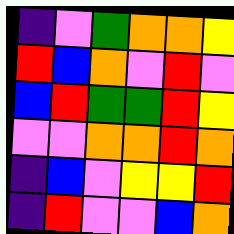[["indigo", "violet", "green", "orange", "orange", "yellow"], ["red", "blue", "orange", "violet", "red", "violet"], ["blue", "red", "green", "green", "red", "yellow"], ["violet", "violet", "orange", "orange", "red", "orange"], ["indigo", "blue", "violet", "yellow", "yellow", "red"], ["indigo", "red", "violet", "violet", "blue", "orange"]]